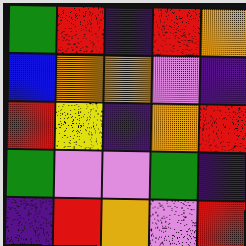[["green", "red", "indigo", "red", "orange"], ["blue", "orange", "orange", "violet", "indigo"], ["red", "yellow", "indigo", "orange", "red"], ["green", "violet", "violet", "green", "indigo"], ["indigo", "red", "orange", "violet", "red"]]